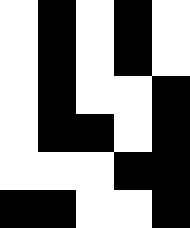[["white", "black", "white", "black", "white"], ["white", "black", "white", "black", "white"], ["white", "black", "white", "white", "black"], ["white", "black", "black", "white", "black"], ["white", "white", "white", "black", "black"], ["black", "black", "white", "white", "black"]]